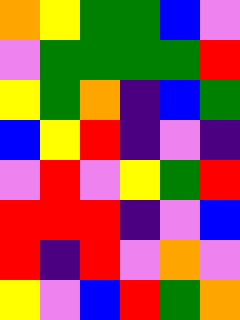[["orange", "yellow", "green", "green", "blue", "violet"], ["violet", "green", "green", "green", "green", "red"], ["yellow", "green", "orange", "indigo", "blue", "green"], ["blue", "yellow", "red", "indigo", "violet", "indigo"], ["violet", "red", "violet", "yellow", "green", "red"], ["red", "red", "red", "indigo", "violet", "blue"], ["red", "indigo", "red", "violet", "orange", "violet"], ["yellow", "violet", "blue", "red", "green", "orange"]]